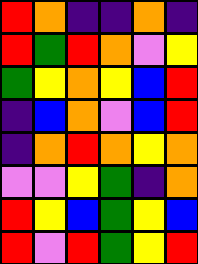[["red", "orange", "indigo", "indigo", "orange", "indigo"], ["red", "green", "red", "orange", "violet", "yellow"], ["green", "yellow", "orange", "yellow", "blue", "red"], ["indigo", "blue", "orange", "violet", "blue", "red"], ["indigo", "orange", "red", "orange", "yellow", "orange"], ["violet", "violet", "yellow", "green", "indigo", "orange"], ["red", "yellow", "blue", "green", "yellow", "blue"], ["red", "violet", "red", "green", "yellow", "red"]]